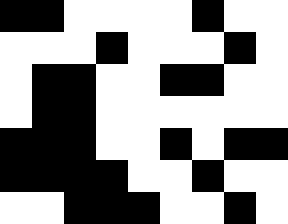[["black", "black", "white", "white", "white", "white", "black", "white", "white"], ["white", "white", "white", "black", "white", "white", "white", "black", "white"], ["white", "black", "black", "white", "white", "black", "black", "white", "white"], ["white", "black", "black", "white", "white", "white", "white", "white", "white"], ["black", "black", "black", "white", "white", "black", "white", "black", "black"], ["black", "black", "black", "black", "white", "white", "black", "white", "white"], ["white", "white", "black", "black", "black", "white", "white", "black", "white"]]